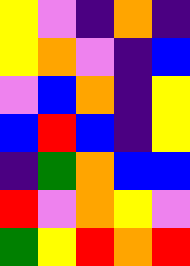[["yellow", "violet", "indigo", "orange", "indigo"], ["yellow", "orange", "violet", "indigo", "blue"], ["violet", "blue", "orange", "indigo", "yellow"], ["blue", "red", "blue", "indigo", "yellow"], ["indigo", "green", "orange", "blue", "blue"], ["red", "violet", "orange", "yellow", "violet"], ["green", "yellow", "red", "orange", "red"]]